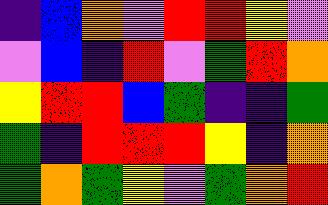[["indigo", "blue", "orange", "violet", "red", "red", "yellow", "violet"], ["violet", "blue", "indigo", "red", "violet", "green", "red", "orange"], ["yellow", "red", "red", "blue", "green", "indigo", "indigo", "green"], ["green", "indigo", "red", "red", "red", "yellow", "indigo", "orange"], ["green", "orange", "green", "yellow", "violet", "green", "orange", "red"]]